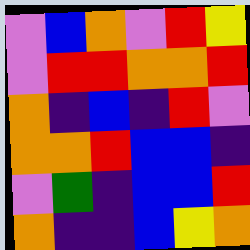[["violet", "blue", "orange", "violet", "red", "yellow"], ["violet", "red", "red", "orange", "orange", "red"], ["orange", "indigo", "blue", "indigo", "red", "violet"], ["orange", "orange", "red", "blue", "blue", "indigo"], ["violet", "green", "indigo", "blue", "blue", "red"], ["orange", "indigo", "indigo", "blue", "yellow", "orange"]]